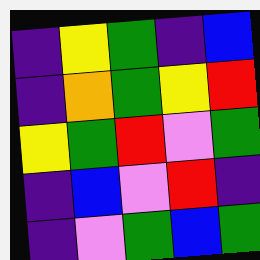[["indigo", "yellow", "green", "indigo", "blue"], ["indigo", "orange", "green", "yellow", "red"], ["yellow", "green", "red", "violet", "green"], ["indigo", "blue", "violet", "red", "indigo"], ["indigo", "violet", "green", "blue", "green"]]